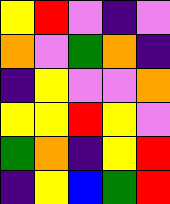[["yellow", "red", "violet", "indigo", "violet"], ["orange", "violet", "green", "orange", "indigo"], ["indigo", "yellow", "violet", "violet", "orange"], ["yellow", "yellow", "red", "yellow", "violet"], ["green", "orange", "indigo", "yellow", "red"], ["indigo", "yellow", "blue", "green", "red"]]